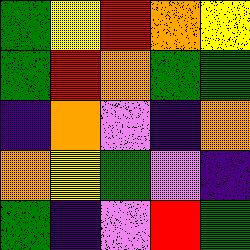[["green", "yellow", "red", "orange", "yellow"], ["green", "red", "orange", "green", "green"], ["indigo", "orange", "violet", "indigo", "orange"], ["orange", "yellow", "green", "violet", "indigo"], ["green", "indigo", "violet", "red", "green"]]